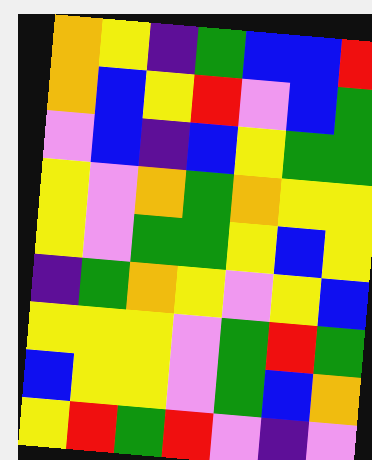[["orange", "yellow", "indigo", "green", "blue", "blue", "red"], ["orange", "blue", "yellow", "red", "violet", "blue", "green"], ["violet", "blue", "indigo", "blue", "yellow", "green", "green"], ["yellow", "violet", "orange", "green", "orange", "yellow", "yellow"], ["yellow", "violet", "green", "green", "yellow", "blue", "yellow"], ["indigo", "green", "orange", "yellow", "violet", "yellow", "blue"], ["yellow", "yellow", "yellow", "violet", "green", "red", "green"], ["blue", "yellow", "yellow", "violet", "green", "blue", "orange"], ["yellow", "red", "green", "red", "violet", "indigo", "violet"]]